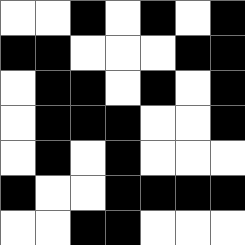[["white", "white", "black", "white", "black", "white", "black"], ["black", "black", "white", "white", "white", "black", "black"], ["white", "black", "black", "white", "black", "white", "black"], ["white", "black", "black", "black", "white", "white", "black"], ["white", "black", "white", "black", "white", "white", "white"], ["black", "white", "white", "black", "black", "black", "black"], ["white", "white", "black", "black", "white", "white", "white"]]